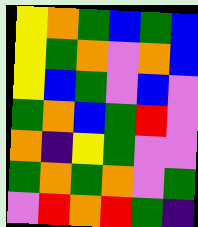[["yellow", "orange", "green", "blue", "green", "blue"], ["yellow", "green", "orange", "violet", "orange", "blue"], ["yellow", "blue", "green", "violet", "blue", "violet"], ["green", "orange", "blue", "green", "red", "violet"], ["orange", "indigo", "yellow", "green", "violet", "violet"], ["green", "orange", "green", "orange", "violet", "green"], ["violet", "red", "orange", "red", "green", "indigo"]]